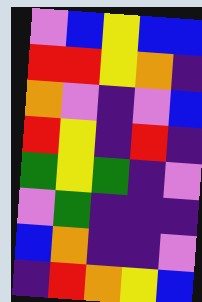[["violet", "blue", "yellow", "blue", "blue"], ["red", "red", "yellow", "orange", "indigo"], ["orange", "violet", "indigo", "violet", "blue"], ["red", "yellow", "indigo", "red", "indigo"], ["green", "yellow", "green", "indigo", "violet"], ["violet", "green", "indigo", "indigo", "indigo"], ["blue", "orange", "indigo", "indigo", "violet"], ["indigo", "red", "orange", "yellow", "blue"]]